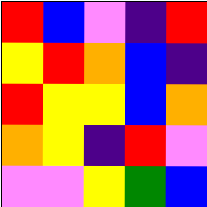[["red", "blue", "violet", "indigo", "red"], ["yellow", "red", "orange", "blue", "indigo"], ["red", "yellow", "yellow", "blue", "orange"], ["orange", "yellow", "indigo", "red", "violet"], ["violet", "violet", "yellow", "green", "blue"]]